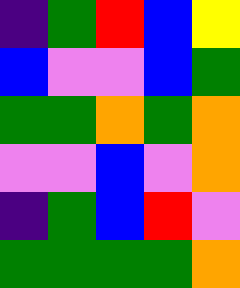[["indigo", "green", "red", "blue", "yellow"], ["blue", "violet", "violet", "blue", "green"], ["green", "green", "orange", "green", "orange"], ["violet", "violet", "blue", "violet", "orange"], ["indigo", "green", "blue", "red", "violet"], ["green", "green", "green", "green", "orange"]]